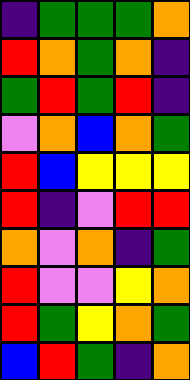[["indigo", "green", "green", "green", "orange"], ["red", "orange", "green", "orange", "indigo"], ["green", "red", "green", "red", "indigo"], ["violet", "orange", "blue", "orange", "green"], ["red", "blue", "yellow", "yellow", "yellow"], ["red", "indigo", "violet", "red", "red"], ["orange", "violet", "orange", "indigo", "green"], ["red", "violet", "violet", "yellow", "orange"], ["red", "green", "yellow", "orange", "green"], ["blue", "red", "green", "indigo", "orange"]]